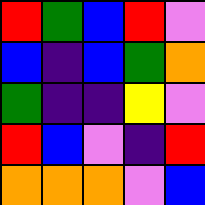[["red", "green", "blue", "red", "violet"], ["blue", "indigo", "blue", "green", "orange"], ["green", "indigo", "indigo", "yellow", "violet"], ["red", "blue", "violet", "indigo", "red"], ["orange", "orange", "orange", "violet", "blue"]]